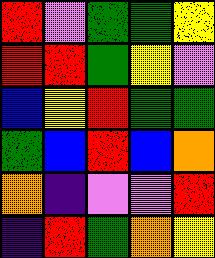[["red", "violet", "green", "green", "yellow"], ["red", "red", "green", "yellow", "violet"], ["blue", "yellow", "red", "green", "green"], ["green", "blue", "red", "blue", "orange"], ["orange", "indigo", "violet", "violet", "red"], ["indigo", "red", "green", "orange", "yellow"]]